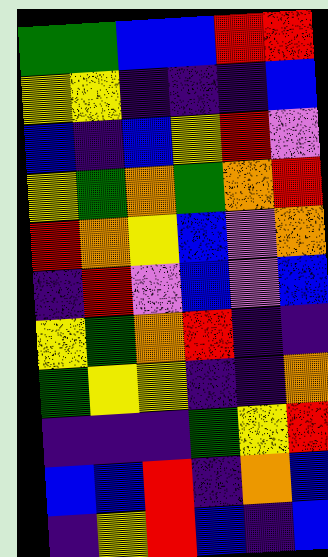[["green", "green", "blue", "blue", "red", "red"], ["yellow", "yellow", "indigo", "indigo", "indigo", "blue"], ["blue", "indigo", "blue", "yellow", "red", "violet"], ["yellow", "green", "orange", "green", "orange", "red"], ["red", "orange", "yellow", "blue", "violet", "orange"], ["indigo", "red", "violet", "blue", "violet", "blue"], ["yellow", "green", "orange", "red", "indigo", "indigo"], ["green", "yellow", "yellow", "indigo", "indigo", "orange"], ["indigo", "indigo", "indigo", "green", "yellow", "red"], ["blue", "blue", "red", "indigo", "orange", "blue"], ["indigo", "yellow", "red", "blue", "indigo", "blue"]]